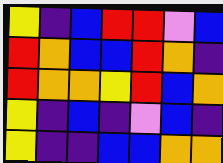[["yellow", "indigo", "blue", "red", "red", "violet", "blue"], ["red", "orange", "blue", "blue", "red", "orange", "indigo"], ["red", "orange", "orange", "yellow", "red", "blue", "orange"], ["yellow", "indigo", "blue", "indigo", "violet", "blue", "indigo"], ["yellow", "indigo", "indigo", "blue", "blue", "orange", "orange"]]